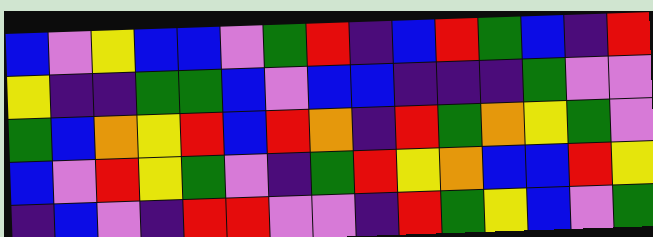[["blue", "violet", "yellow", "blue", "blue", "violet", "green", "red", "indigo", "blue", "red", "green", "blue", "indigo", "red"], ["yellow", "indigo", "indigo", "green", "green", "blue", "violet", "blue", "blue", "indigo", "indigo", "indigo", "green", "violet", "violet"], ["green", "blue", "orange", "yellow", "red", "blue", "red", "orange", "indigo", "red", "green", "orange", "yellow", "green", "violet"], ["blue", "violet", "red", "yellow", "green", "violet", "indigo", "green", "red", "yellow", "orange", "blue", "blue", "red", "yellow"], ["indigo", "blue", "violet", "indigo", "red", "red", "violet", "violet", "indigo", "red", "green", "yellow", "blue", "violet", "green"]]